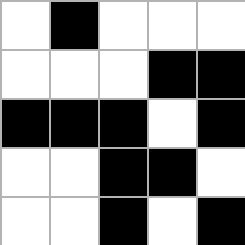[["white", "black", "white", "white", "white"], ["white", "white", "white", "black", "black"], ["black", "black", "black", "white", "black"], ["white", "white", "black", "black", "white"], ["white", "white", "black", "white", "black"]]